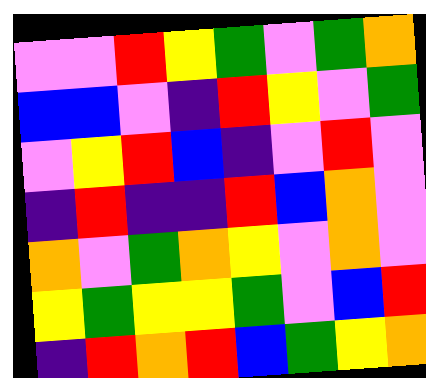[["violet", "violet", "red", "yellow", "green", "violet", "green", "orange"], ["blue", "blue", "violet", "indigo", "red", "yellow", "violet", "green"], ["violet", "yellow", "red", "blue", "indigo", "violet", "red", "violet"], ["indigo", "red", "indigo", "indigo", "red", "blue", "orange", "violet"], ["orange", "violet", "green", "orange", "yellow", "violet", "orange", "violet"], ["yellow", "green", "yellow", "yellow", "green", "violet", "blue", "red"], ["indigo", "red", "orange", "red", "blue", "green", "yellow", "orange"]]